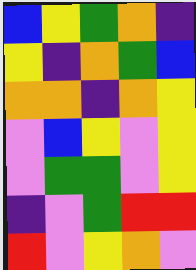[["blue", "yellow", "green", "orange", "indigo"], ["yellow", "indigo", "orange", "green", "blue"], ["orange", "orange", "indigo", "orange", "yellow"], ["violet", "blue", "yellow", "violet", "yellow"], ["violet", "green", "green", "violet", "yellow"], ["indigo", "violet", "green", "red", "red"], ["red", "violet", "yellow", "orange", "violet"]]